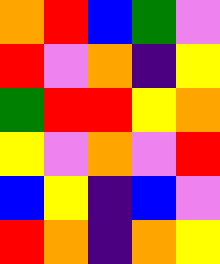[["orange", "red", "blue", "green", "violet"], ["red", "violet", "orange", "indigo", "yellow"], ["green", "red", "red", "yellow", "orange"], ["yellow", "violet", "orange", "violet", "red"], ["blue", "yellow", "indigo", "blue", "violet"], ["red", "orange", "indigo", "orange", "yellow"]]